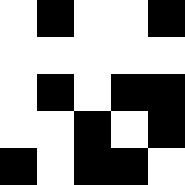[["white", "black", "white", "white", "black"], ["white", "white", "white", "white", "white"], ["white", "black", "white", "black", "black"], ["white", "white", "black", "white", "black"], ["black", "white", "black", "black", "white"]]